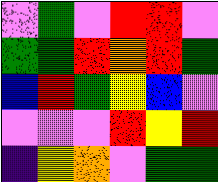[["violet", "green", "violet", "red", "red", "violet"], ["green", "green", "red", "orange", "red", "green"], ["blue", "red", "green", "yellow", "blue", "violet"], ["violet", "violet", "violet", "red", "yellow", "red"], ["indigo", "yellow", "orange", "violet", "green", "green"]]